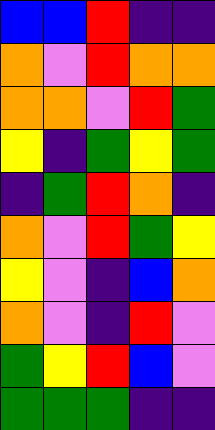[["blue", "blue", "red", "indigo", "indigo"], ["orange", "violet", "red", "orange", "orange"], ["orange", "orange", "violet", "red", "green"], ["yellow", "indigo", "green", "yellow", "green"], ["indigo", "green", "red", "orange", "indigo"], ["orange", "violet", "red", "green", "yellow"], ["yellow", "violet", "indigo", "blue", "orange"], ["orange", "violet", "indigo", "red", "violet"], ["green", "yellow", "red", "blue", "violet"], ["green", "green", "green", "indigo", "indigo"]]